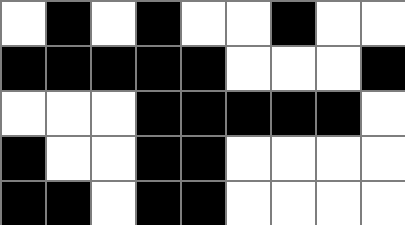[["white", "black", "white", "black", "white", "white", "black", "white", "white"], ["black", "black", "black", "black", "black", "white", "white", "white", "black"], ["white", "white", "white", "black", "black", "black", "black", "black", "white"], ["black", "white", "white", "black", "black", "white", "white", "white", "white"], ["black", "black", "white", "black", "black", "white", "white", "white", "white"]]